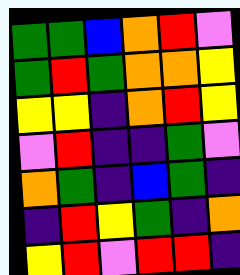[["green", "green", "blue", "orange", "red", "violet"], ["green", "red", "green", "orange", "orange", "yellow"], ["yellow", "yellow", "indigo", "orange", "red", "yellow"], ["violet", "red", "indigo", "indigo", "green", "violet"], ["orange", "green", "indigo", "blue", "green", "indigo"], ["indigo", "red", "yellow", "green", "indigo", "orange"], ["yellow", "red", "violet", "red", "red", "indigo"]]